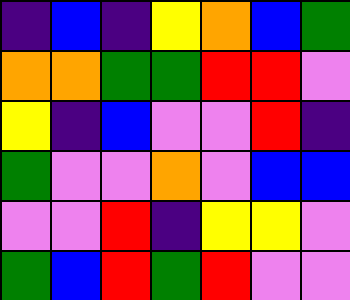[["indigo", "blue", "indigo", "yellow", "orange", "blue", "green"], ["orange", "orange", "green", "green", "red", "red", "violet"], ["yellow", "indigo", "blue", "violet", "violet", "red", "indigo"], ["green", "violet", "violet", "orange", "violet", "blue", "blue"], ["violet", "violet", "red", "indigo", "yellow", "yellow", "violet"], ["green", "blue", "red", "green", "red", "violet", "violet"]]